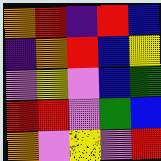[["orange", "red", "indigo", "red", "blue"], ["indigo", "orange", "red", "blue", "yellow"], ["violet", "yellow", "violet", "blue", "green"], ["red", "red", "violet", "green", "blue"], ["orange", "violet", "yellow", "violet", "red"]]